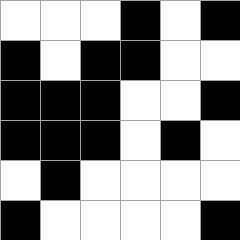[["white", "white", "white", "black", "white", "black"], ["black", "white", "black", "black", "white", "white"], ["black", "black", "black", "white", "white", "black"], ["black", "black", "black", "white", "black", "white"], ["white", "black", "white", "white", "white", "white"], ["black", "white", "white", "white", "white", "black"]]